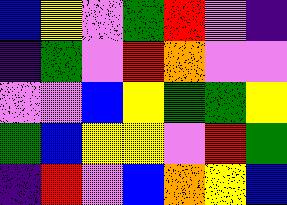[["blue", "yellow", "violet", "green", "red", "violet", "indigo"], ["indigo", "green", "violet", "red", "orange", "violet", "violet"], ["violet", "violet", "blue", "yellow", "green", "green", "yellow"], ["green", "blue", "yellow", "yellow", "violet", "red", "green"], ["indigo", "red", "violet", "blue", "orange", "yellow", "blue"]]